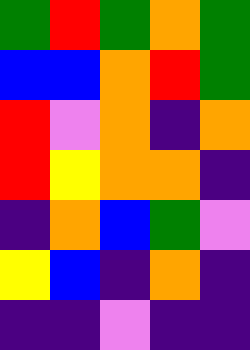[["green", "red", "green", "orange", "green"], ["blue", "blue", "orange", "red", "green"], ["red", "violet", "orange", "indigo", "orange"], ["red", "yellow", "orange", "orange", "indigo"], ["indigo", "orange", "blue", "green", "violet"], ["yellow", "blue", "indigo", "orange", "indigo"], ["indigo", "indigo", "violet", "indigo", "indigo"]]